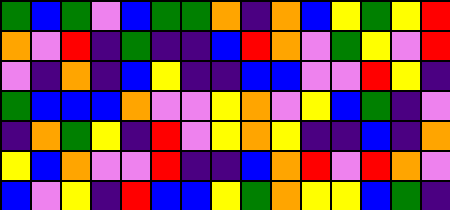[["green", "blue", "green", "violet", "blue", "green", "green", "orange", "indigo", "orange", "blue", "yellow", "green", "yellow", "red"], ["orange", "violet", "red", "indigo", "green", "indigo", "indigo", "blue", "red", "orange", "violet", "green", "yellow", "violet", "red"], ["violet", "indigo", "orange", "indigo", "blue", "yellow", "indigo", "indigo", "blue", "blue", "violet", "violet", "red", "yellow", "indigo"], ["green", "blue", "blue", "blue", "orange", "violet", "violet", "yellow", "orange", "violet", "yellow", "blue", "green", "indigo", "violet"], ["indigo", "orange", "green", "yellow", "indigo", "red", "violet", "yellow", "orange", "yellow", "indigo", "indigo", "blue", "indigo", "orange"], ["yellow", "blue", "orange", "violet", "violet", "red", "indigo", "indigo", "blue", "orange", "red", "violet", "red", "orange", "violet"], ["blue", "violet", "yellow", "indigo", "red", "blue", "blue", "yellow", "green", "orange", "yellow", "yellow", "blue", "green", "indigo"]]